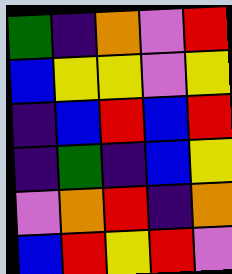[["green", "indigo", "orange", "violet", "red"], ["blue", "yellow", "yellow", "violet", "yellow"], ["indigo", "blue", "red", "blue", "red"], ["indigo", "green", "indigo", "blue", "yellow"], ["violet", "orange", "red", "indigo", "orange"], ["blue", "red", "yellow", "red", "violet"]]